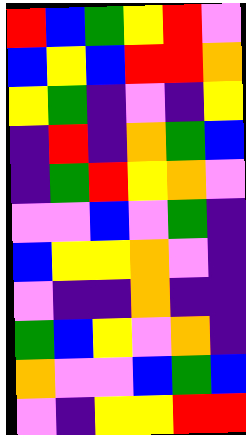[["red", "blue", "green", "yellow", "red", "violet"], ["blue", "yellow", "blue", "red", "red", "orange"], ["yellow", "green", "indigo", "violet", "indigo", "yellow"], ["indigo", "red", "indigo", "orange", "green", "blue"], ["indigo", "green", "red", "yellow", "orange", "violet"], ["violet", "violet", "blue", "violet", "green", "indigo"], ["blue", "yellow", "yellow", "orange", "violet", "indigo"], ["violet", "indigo", "indigo", "orange", "indigo", "indigo"], ["green", "blue", "yellow", "violet", "orange", "indigo"], ["orange", "violet", "violet", "blue", "green", "blue"], ["violet", "indigo", "yellow", "yellow", "red", "red"]]